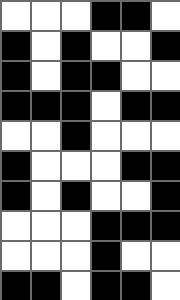[["white", "white", "white", "black", "black", "white"], ["black", "white", "black", "white", "white", "black"], ["black", "white", "black", "black", "white", "white"], ["black", "black", "black", "white", "black", "black"], ["white", "white", "black", "white", "white", "white"], ["black", "white", "white", "white", "black", "black"], ["black", "white", "black", "white", "white", "black"], ["white", "white", "white", "black", "black", "black"], ["white", "white", "white", "black", "white", "white"], ["black", "black", "white", "black", "black", "white"]]